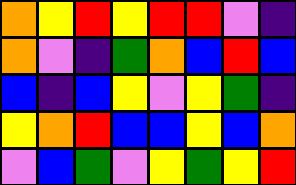[["orange", "yellow", "red", "yellow", "red", "red", "violet", "indigo"], ["orange", "violet", "indigo", "green", "orange", "blue", "red", "blue"], ["blue", "indigo", "blue", "yellow", "violet", "yellow", "green", "indigo"], ["yellow", "orange", "red", "blue", "blue", "yellow", "blue", "orange"], ["violet", "blue", "green", "violet", "yellow", "green", "yellow", "red"]]